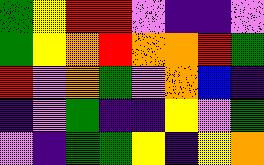[["green", "yellow", "red", "red", "violet", "indigo", "indigo", "violet"], ["green", "yellow", "orange", "red", "orange", "orange", "red", "green"], ["red", "violet", "orange", "green", "violet", "orange", "blue", "indigo"], ["indigo", "violet", "green", "indigo", "indigo", "yellow", "violet", "green"], ["violet", "indigo", "green", "green", "yellow", "indigo", "yellow", "orange"]]